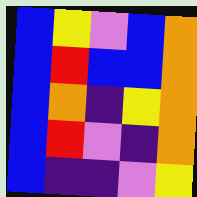[["blue", "yellow", "violet", "blue", "orange"], ["blue", "red", "blue", "blue", "orange"], ["blue", "orange", "indigo", "yellow", "orange"], ["blue", "red", "violet", "indigo", "orange"], ["blue", "indigo", "indigo", "violet", "yellow"]]